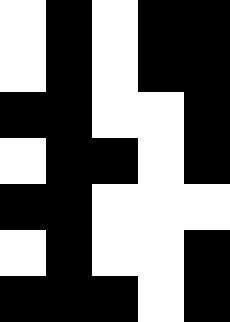[["white", "black", "white", "black", "black"], ["white", "black", "white", "black", "black"], ["black", "black", "white", "white", "black"], ["white", "black", "black", "white", "black"], ["black", "black", "white", "white", "white"], ["white", "black", "white", "white", "black"], ["black", "black", "black", "white", "black"]]